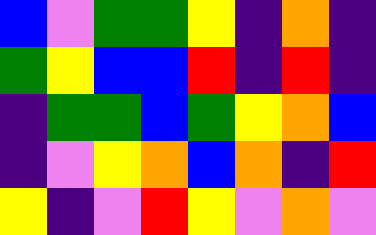[["blue", "violet", "green", "green", "yellow", "indigo", "orange", "indigo"], ["green", "yellow", "blue", "blue", "red", "indigo", "red", "indigo"], ["indigo", "green", "green", "blue", "green", "yellow", "orange", "blue"], ["indigo", "violet", "yellow", "orange", "blue", "orange", "indigo", "red"], ["yellow", "indigo", "violet", "red", "yellow", "violet", "orange", "violet"]]